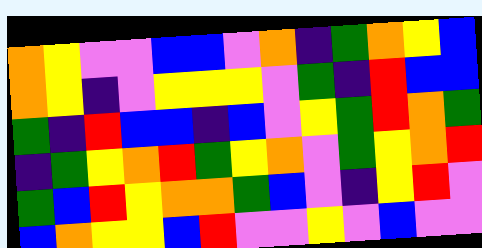[["orange", "yellow", "violet", "violet", "blue", "blue", "violet", "orange", "indigo", "green", "orange", "yellow", "blue"], ["orange", "yellow", "indigo", "violet", "yellow", "yellow", "yellow", "violet", "green", "indigo", "red", "blue", "blue"], ["green", "indigo", "red", "blue", "blue", "indigo", "blue", "violet", "yellow", "green", "red", "orange", "green"], ["indigo", "green", "yellow", "orange", "red", "green", "yellow", "orange", "violet", "green", "yellow", "orange", "red"], ["green", "blue", "red", "yellow", "orange", "orange", "green", "blue", "violet", "indigo", "yellow", "red", "violet"], ["blue", "orange", "yellow", "yellow", "blue", "red", "violet", "violet", "yellow", "violet", "blue", "violet", "violet"]]